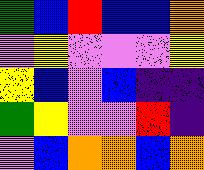[["green", "blue", "red", "blue", "blue", "orange"], ["violet", "yellow", "violet", "violet", "violet", "yellow"], ["yellow", "blue", "violet", "blue", "indigo", "indigo"], ["green", "yellow", "violet", "violet", "red", "indigo"], ["violet", "blue", "orange", "orange", "blue", "orange"]]